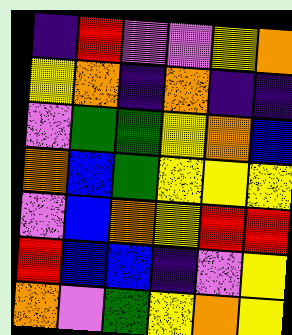[["indigo", "red", "violet", "violet", "yellow", "orange"], ["yellow", "orange", "indigo", "orange", "indigo", "indigo"], ["violet", "green", "green", "yellow", "orange", "blue"], ["orange", "blue", "green", "yellow", "yellow", "yellow"], ["violet", "blue", "orange", "yellow", "red", "red"], ["red", "blue", "blue", "indigo", "violet", "yellow"], ["orange", "violet", "green", "yellow", "orange", "yellow"]]